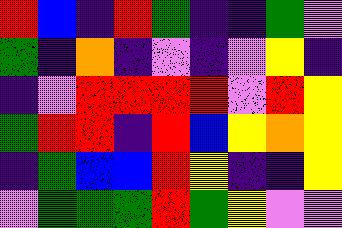[["red", "blue", "indigo", "red", "green", "indigo", "indigo", "green", "violet"], ["green", "indigo", "orange", "indigo", "violet", "indigo", "violet", "yellow", "indigo"], ["indigo", "violet", "red", "red", "red", "red", "violet", "red", "yellow"], ["green", "red", "red", "indigo", "red", "blue", "yellow", "orange", "yellow"], ["indigo", "green", "blue", "blue", "red", "yellow", "indigo", "indigo", "yellow"], ["violet", "green", "green", "green", "red", "green", "yellow", "violet", "violet"]]